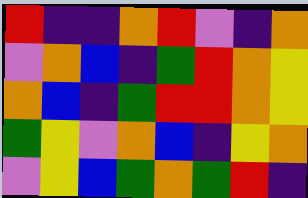[["red", "indigo", "indigo", "orange", "red", "violet", "indigo", "orange"], ["violet", "orange", "blue", "indigo", "green", "red", "orange", "yellow"], ["orange", "blue", "indigo", "green", "red", "red", "orange", "yellow"], ["green", "yellow", "violet", "orange", "blue", "indigo", "yellow", "orange"], ["violet", "yellow", "blue", "green", "orange", "green", "red", "indigo"]]